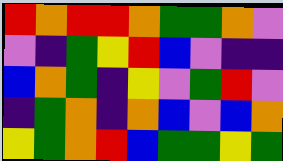[["red", "orange", "red", "red", "orange", "green", "green", "orange", "violet"], ["violet", "indigo", "green", "yellow", "red", "blue", "violet", "indigo", "indigo"], ["blue", "orange", "green", "indigo", "yellow", "violet", "green", "red", "violet"], ["indigo", "green", "orange", "indigo", "orange", "blue", "violet", "blue", "orange"], ["yellow", "green", "orange", "red", "blue", "green", "green", "yellow", "green"]]